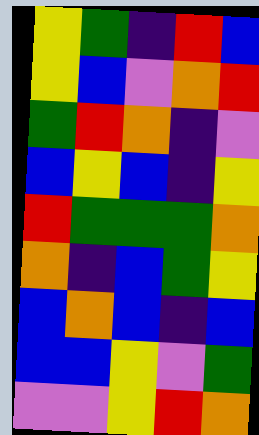[["yellow", "green", "indigo", "red", "blue"], ["yellow", "blue", "violet", "orange", "red"], ["green", "red", "orange", "indigo", "violet"], ["blue", "yellow", "blue", "indigo", "yellow"], ["red", "green", "green", "green", "orange"], ["orange", "indigo", "blue", "green", "yellow"], ["blue", "orange", "blue", "indigo", "blue"], ["blue", "blue", "yellow", "violet", "green"], ["violet", "violet", "yellow", "red", "orange"]]